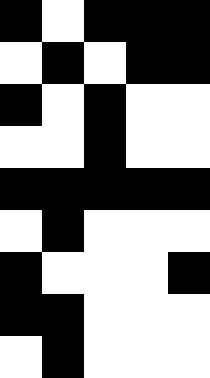[["black", "white", "black", "black", "black"], ["white", "black", "white", "black", "black"], ["black", "white", "black", "white", "white"], ["white", "white", "black", "white", "white"], ["black", "black", "black", "black", "black"], ["white", "black", "white", "white", "white"], ["black", "white", "white", "white", "black"], ["black", "black", "white", "white", "white"], ["white", "black", "white", "white", "white"]]